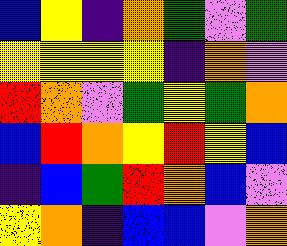[["blue", "yellow", "indigo", "orange", "green", "violet", "green"], ["yellow", "yellow", "yellow", "yellow", "indigo", "orange", "violet"], ["red", "orange", "violet", "green", "yellow", "green", "orange"], ["blue", "red", "orange", "yellow", "red", "yellow", "blue"], ["indigo", "blue", "green", "red", "orange", "blue", "violet"], ["yellow", "orange", "indigo", "blue", "blue", "violet", "orange"]]